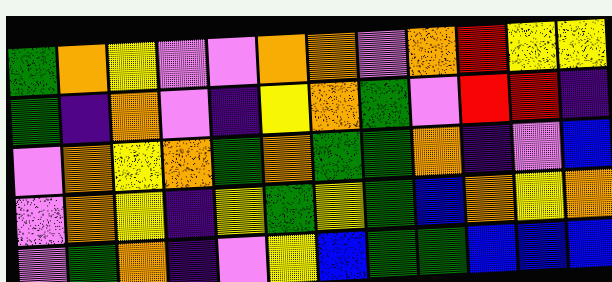[["green", "orange", "yellow", "violet", "violet", "orange", "orange", "violet", "orange", "red", "yellow", "yellow"], ["green", "indigo", "orange", "violet", "indigo", "yellow", "orange", "green", "violet", "red", "red", "indigo"], ["violet", "orange", "yellow", "orange", "green", "orange", "green", "green", "orange", "indigo", "violet", "blue"], ["violet", "orange", "yellow", "indigo", "yellow", "green", "yellow", "green", "blue", "orange", "yellow", "orange"], ["violet", "green", "orange", "indigo", "violet", "yellow", "blue", "green", "green", "blue", "blue", "blue"]]